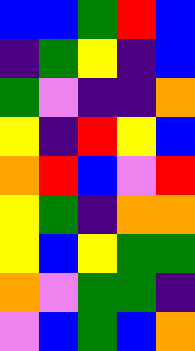[["blue", "blue", "green", "red", "blue"], ["indigo", "green", "yellow", "indigo", "blue"], ["green", "violet", "indigo", "indigo", "orange"], ["yellow", "indigo", "red", "yellow", "blue"], ["orange", "red", "blue", "violet", "red"], ["yellow", "green", "indigo", "orange", "orange"], ["yellow", "blue", "yellow", "green", "green"], ["orange", "violet", "green", "green", "indigo"], ["violet", "blue", "green", "blue", "orange"]]